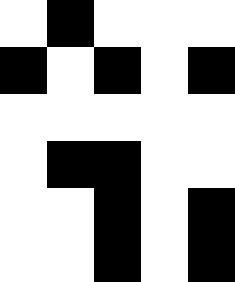[["white", "black", "white", "white", "white"], ["black", "white", "black", "white", "black"], ["white", "white", "white", "white", "white"], ["white", "black", "black", "white", "white"], ["white", "white", "black", "white", "black"], ["white", "white", "black", "white", "black"]]